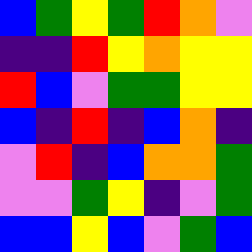[["blue", "green", "yellow", "green", "red", "orange", "violet"], ["indigo", "indigo", "red", "yellow", "orange", "yellow", "yellow"], ["red", "blue", "violet", "green", "green", "yellow", "yellow"], ["blue", "indigo", "red", "indigo", "blue", "orange", "indigo"], ["violet", "red", "indigo", "blue", "orange", "orange", "green"], ["violet", "violet", "green", "yellow", "indigo", "violet", "green"], ["blue", "blue", "yellow", "blue", "violet", "green", "blue"]]